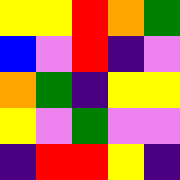[["yellow", "yellow", "red", "orange", "green"], ["blue", "violet", "red", "indigo", "violet"], ["orange", "green", "indigo", "yellow", "yellow"], ["yellow", "violet", "green", "violet", "violet"], ["indigo", "red", "red", "yellow", "indigo"]]